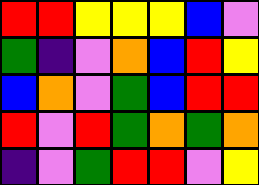[["red", "red", "yellow", "yellow", "yellow", "blue", "violet"], ["green", "indigo", "violet", "orange", "blue", "red", "yellow"], ["blue", "orange", "violet", "green", "blue", "red", "red"], ["red", "violet", "red", "green", "orange", "green", "orange"], ["indigo", "violet", "green", "red", "red", "violet", "yellow"]]